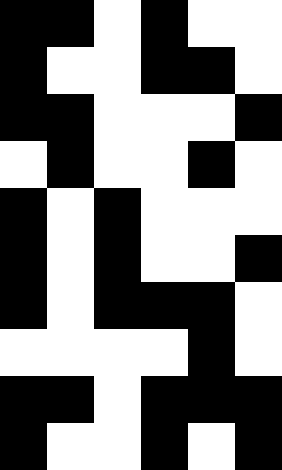[["black", "black", "white", "black", "white", "white"], ["black", "white", "white", "black", "black", "white"], ["black", "black", "white", "white", "white", "black"], ["white", "black", "white", "white", "black", "white"], ["black", "white", "black", "white", "white", "white"], ["black", "white", "black", "white", "white", "black"], ["black", "white", "black", "black", "black", "white"], ["white", "white", "white", "white", "black", "white"], ["black", "black", "white", "black", "black", "black"], ["black", "white", "white", "black", "white", "black"]]